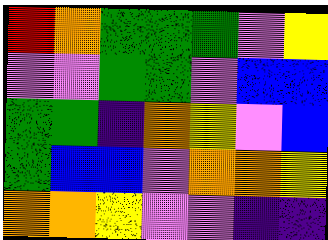[["red", "orange", "green", "green", "green", "violet", "yellow"], ["violet", "violet", "green", "green", "violet", "blue", "blue"], ["green", "green", "indigo", "orange", "yellow", "violet", "blue"], ["green", "blue", "blue", "violet", "orange", "orange", "yellow"], ["orange", "orange", "yellow", "violet", "violet", "indigo", "indigo"]]